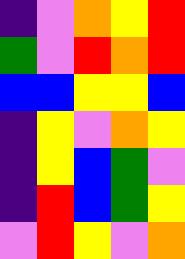[["indigo", "violet", "orange", "yellow", "red"], ["green", "violet", "red", "orange", "red"], ["blue", "blue", "yellow", "yellow", "blue"], ["indigo", "yellow", "violet", "orange", "yellow"], ["indigo", "yellow", "blue", "green", "violet"], ["indigo", "red", "blue", "green", "yellow"], ["violet", "red", "yellow", "violet", "orange"]]